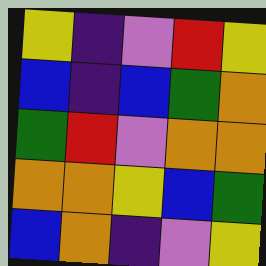[["yellow", "indigo", "violet", "red", "yellow"], ["blue", "indigo", "blue", "green", "orange"], ["green", "red", "violet", "orange", "orange"], ["orange", "orange", "yellow", "blue", "green"], ["blue", "orange", "indigo", "violet", "yellow"]]